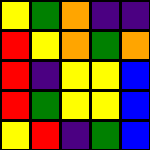[["yellow", "green", "orange", "indigo", "indigo"], ["red", "yellow", "orange", "green", "orange"], ["red", "indigo", "yellow", "yellow", "blue"], ["red", "green", "yellow", "yellow", "blue"], ["yellow", "red", "indigo", "green", "blue"]]